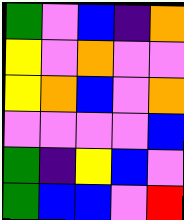[["green", "violet", "blue", "indigo", "orange"], ["yellow", "violet", "orange", "violet", "violet"], ["yellow", "orange", "blue", "violet", "orange"], ["violet", "violet", "violet", "violet", "blue"], ["green", "indigo", "yellow", "blue", "violet"], ["green", "blue", "blue", "violet", "red"]]